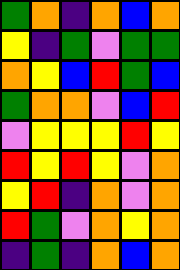[["green", "orange", "indigo", "orange", "blue", "orange"], ["yellow", "indigo", "green", "violet", "green", "green"], ["orange", "yellow", "blue", "red", "green", "blue"], ["green", "orange", "orange", "violet", "blue", "red"], ["violet", "yellow", "yellow", "yellow", "red", "yellow"], ["red", "yellow", "red", "yellow", "violet", "orange"], ["yellow", "red", "indigo", "orange", "violet", "orange"], ["red", "green", "violet", "orange", "yellow", "orange"], ["indigo", "green", "indigo", "orange", "blue", "orange"]]